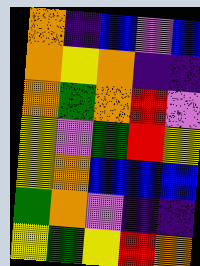[["orange", "indigo", "blue", "violet", "blue"], ["orange", "yellow", "orange", "indigo", "indigo"], ["orange", "green", "orange", "red", "violet"], ["yellow", "violet", "green", "red", "yellow"], ["yellow", "orange", "blue", "blue", "blue"], ["green", "orange", "violet", "indigo", "indigo"], ["yellow", "green", "yellow", "red", "orange"]]